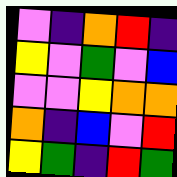[["violet", "indigo", "orange", "red", "indigo"], ["yellow", "violet", "green", "violet", "blue"], ["violet", "violet", "yellow", "orange", "orange"], ["orange", "indigo", "blue", "violet", "red"], ["yellow", "green", "indigo", "red", "green"]]